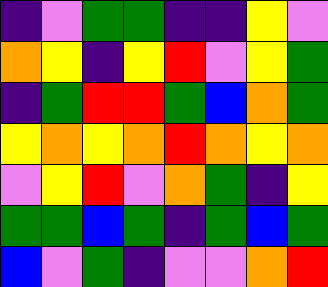[["indigo", "violet", "green", "green", "indigo", "indigo", "yellow", "violet"], ["orange", "yellow", "indigo", "yellow", "red", "violet", "yellow", "green"], ["indigo", "green", "red", "red", "green", "blue", "orange", "green"], ["yellow", "orange", "yellow", "orange", "red", "orange", "yellow", "orange"], ["violet", "yellow", "red", "violet", "orange", "green", "indigo", "yellow"], ["green", "green", "blue", "green", "indigo", "green", "blue", "green"], ["blue", "violet", "green", "indigo", "violet", "violet", "orange", "red"]]